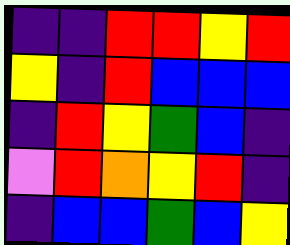[["indigo", "indigo", "red", "red", "yellow", "red"], ["yellow", "indigo", "red", "blue", "blue", "blue"], ["indigo", "red", "yellow", "green", "blue", "indigo"], ["violet", "red", "orange", "yellow", "red", "indigo"], ["indigo", "blue", "blue", "green", "blue", "yellow"]]